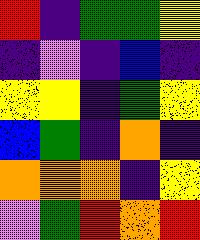[["red", "indigo", "green", "green", "yellow"], ["indigo", "violet", "indigo", "blue", "indigo"], ["yellow", "yellow", "indigo", "green", "yellow"], ["blue", "green", "indigo", "orange", "indigo"], ["orange", "orange", "orange", "indigo", "yellow"], ["violet", "green", "red", "orange", "red"]]